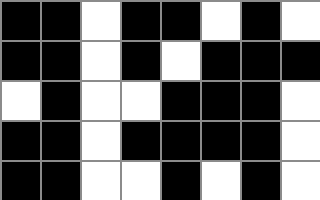[["black", "black", "white", "black", "black", "white", "black", "white"], ["black", "black", "white", "black", "white", "black", "black", "black"], ["white", "black", "white", "white", "black", "black", "black", "white"], ["black", "black", "white", "black", "black", "black", "black", "white"], ["black", "black", "white", "white", "black", "white", "black", "white"]]